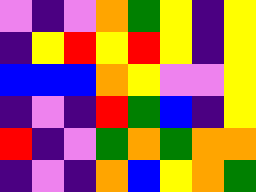[["violet", "indigo", "violet", "orange", "green", "yellow", "indigo", "yellow"], ["indigo", "yellow", "red", "yellow", "red", "yellow", "indigo", "yellow"], ["blue", "blue", "blue", "orange", "yellow", "violet", "violet", "yellow"], ["indigo", "violet", "indigo", "red", "green", "blue", "indigo", "yellow"], ["red", "indigo", "violet", "green", "orange", "green", "orange", "orange"], ["indigo", "violet", "indigo", "orange", "blue", "yellow", "orange", "green"]]